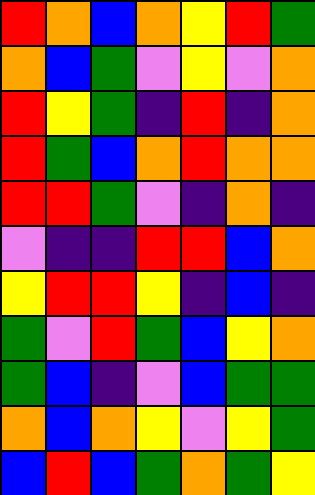[["red", "orange", "blue", "orange", "yellow", "red", "green"], ["orange", "blue", "green", "violet", "yellow", "violet", "orange"], ["red", "yellow", "green", "indigo", "red", "indigo", "orange"], ["red", "green", "blue", "orange", "red", "orange", "orange"], ["red", "red", "green", "violet", "indigo", "orange", "indigo"], ["violet", "indigo", "indigo", "red", "red", "blue", "orange"], ["yellow", "red", "red", "yellow", "indigo", "blue", "indigo"], ["green", "violet", "red", "green", "blue", "yellow", "orange"], ["green", "blue", "indigo", "violet", "blue", "green", "green"], ["orange", "blue", "orange", "yellow", "violet", "yellow", "green"], ["blue", "red", "blue", "green", "orange", "green", "yellow"]]